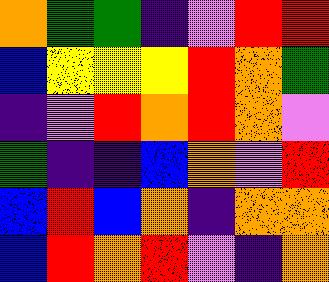[["orange", "green", "green", "indigo", "violet", "red", "red"], ["blue", "yellow", "yellow", "yellow", "red", "orange", "green"], ["indigo", "violet", "red", "orange", "red", "orange", "violet"], ["green", "indigo", "indigo", "blue", "orange", "violet", "red"], ["blue", "red", "blue", "orange", "indigo", "orange", "orange"], ["blue", "red", "orange", "red", "violet", "indigo", "orange"]]